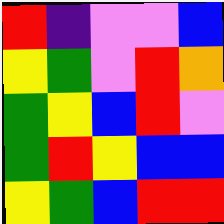[["red", "indigo", "violet", "violet", "blue"], ["yellow", "green", "violet", "red", "orange"], ["green", "yellow", "blue", "red", "violet"], ["green", "red", "yellow", "blue", "blue"], ["yellow", "green", "blue", "red", "red"]]